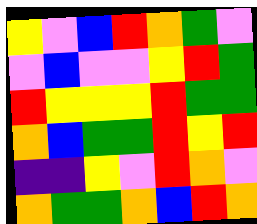[["yellow", "violet", "blue", "red", "orange", "green", "violet"], ["violet", "blue", "violet", "violet", "yellow", "red", "green"], ["red", "yellow", "yellow", "yellow", "red", "green", "green"], ["orange", "blue", "green", "green", "red", "yellow", "red"], ["indigo", "indigo", "yellow", "violet", "red", "orange", "violet"], ["orange", "green", "green", "orange", "blue", "red", "orange"]]